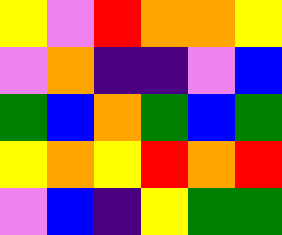[["yellow", "violet", "red", "orange", "orange", "yellow"], ["violet", "orange", "indigo", "indigo", "violet", "blue"], ["green", "blue", "orange", "green", "blue", "green"], ["yellow", "orange", "yellow", "red", "orange", "red"], ["violet", "blue", "indigo", "yellow", "green", "green"]]